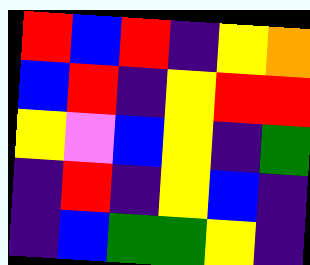[["red", "blue", "red", "indigo", "yellow", "orange"], ["blue", "red", "indigo", "yellow", "red", "red"], ["yellow", "violet", "blue", "yellow", "indigo", "green"], ["indigo", "red", "indigo", "yellow", "blue", "indigo"], ["indigo", "blue", "green", "green", "yellow", "indigo"]]